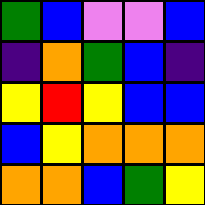[["green", "blue", "violet", "violet", "blue"], ["indigo", "orange", "green", "blue", "indigo"], ["yellow", "red", "yellow", "blue", "blue"], ["blue", "yellow", "orange", "orange", "orange"], ["orange", "orange", "blue", "green", "yellow"]]